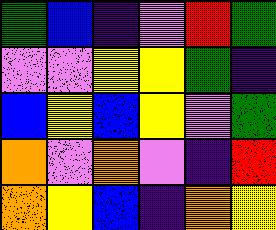[["green", "blue", "indigo", "violet", "red", "green"], ["violet", "violet", "yellow", "yellow", "green", "indigo"], ["blue", "yellow", "blue", "yellow", "violet", "green"], ["orange", "violet", "orange", "violet", "indigo", "red"], ["orange", "yellow", "blue", "indigo", "orange", "yellow"]]